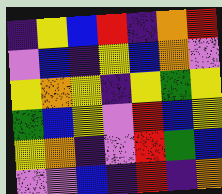[["indigo", "yellow", "blue", "red", "indigo", "orange", "red"], ["violet", "blue", "indigo", "yellow", "blue", "orange", "violet"], ["yellow", "orange", "yellow", "indigo", "yellow", "green", "yellow"], ["green", "blue", "yellow", "violet", "red", "blue", "yellow"], ["yellow", "orange", "indigo", "violet", "red", "green", "blue"], ["violet", "violet", "blue", "indigo", "red", "indigo", "orange"]]